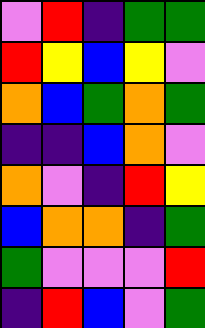[["violet", "red", "indigo", "green", "green"], ["red", "yellow", "blue", "yellow", "violet"], ["orange", "blue", "green", "orange", "green"], ["indigo", "indigo", "blue", "orange", "violet"], ["orange", "violet", "indigo", "red", "yellow"], ["blue", "orange", "orange", "indigo", "green"], ["green", "violet", "violet", "violet", "red"], ["indigo", "red", "blue", "violet", "green"]]